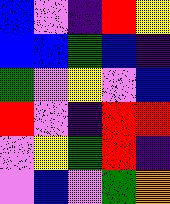[["blue", "violet", "indigo", "red", "yellow"], ["blue", "blue", "green", "blue", "indigo"], ["green", "violet", "yellow", "violet", "blue"], ["red", "violet", "indigo", "red", "red"], ["violet", "yellow", "green", "red", "indigo"], ["violet", "blue", "violet", "green", "orange"]]